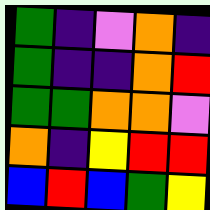[["green", "indigo", "violet", "orange", "indigo"], ["green", "indigo", "indigo", "orange", "red"], ["green", "green", "orange", "orange", "violet"], ["orange", "indigo", "yellow", "red", "red"], ["blue", "red", "blue", "green", "yellow"]]